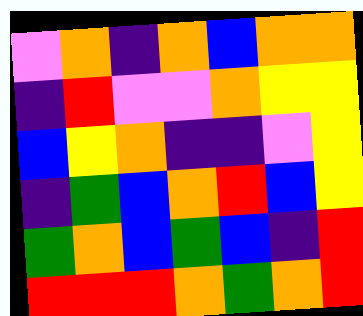[["violet", "orange", "indigo", "orange", "blue", "orange", "orange"], ["indigo", "red", "violet", "violet", "orange", "yellow", "yellow"], ["blue", "yellow", "orange", "indigo", "indigo", "violet", "yellow"], ["indigo", "green", "blue", "orange", "red", "blue", "yellow"], ["green", "orange", "blue", "green", "blue", "indigo", "red"], ["red", "red", "red", "orange", "green", "orange", "red"]]